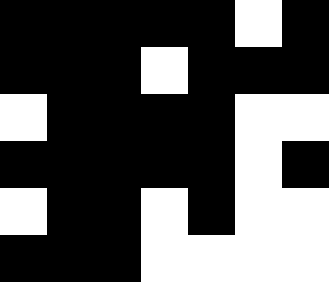[["black", "black", "black", "black", "black", "white", "black"], ["black", "black", "black", "white", "black", "black", "black"], ["white", "black", "black", "black", "black", "white", "white"], ["black", "black", "black", "black", "black", "white", "black"], ["white", "black", "black", "white", "black", "white", "white"], ["black", "black", "black", "white", "white", "white", "white"]]